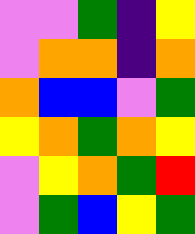[["violet", "violet", "green", "indigo", "yellow"], ["violet", "orange", "orange", "indigo", "orange"], ["orange", "blue", "blue", "violet", "green"], ["yellow", "orange", "green", "orange", "yellow"], ["violet", "yellow", "orange", "green", "red"], ["violet", "green", "blue", "yellow", "green"]]